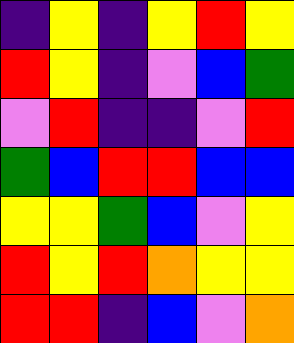[["indigo", "yellow", "indigo", "yellow", "red", "yellow"], ["red", "yellow", "indigo", "violet", "blue", "green"], ["violet", "red", "indigo", "indigo", "violet", "red"], ["green", "blue", "red", "red", "blue", "blue"], ["yellow", "yellow", "green", "blue", "violet", "yellow"], ["red", "yellow", "red", "orange", "yellow", "yellow"], ["red", "red", "indigo", "blue", "violet", "orange"]]